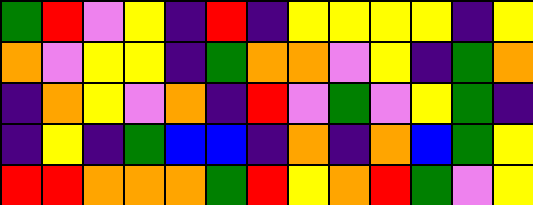[["green", "red", "violet", "yellow", "indigo", "red", "indigo", "yellow", "yellow", "yellow", "yellow", "indigo", "yellow"], ["orange", "violet", "yellow", "yellow", "indigo", "green", "orange", "orange", "violet", "yellow", "indigo", "green", "orange"], ["indigo", "orange", "yellow", "violet", "orange", "indigo", "red", "violet", "green", "violet", "yellow", "green", "indigo"], ["indigo", "yellow", "indigo", "green", "blue", "blue", "indigo", "orange", "indigo", "orange", "blue", "green", "yellow"], ["red", "red", "orange", "orange", "orange", "green", "red", "yellow", "orange", "red", "green", "violet", "yellow"]]